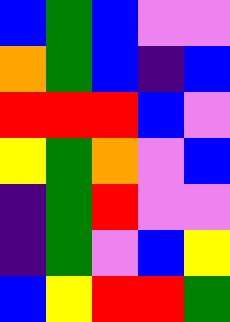[["blue", "green", "blue", "violet", "violet"], ["orange", "green", "blue", "indigo", "blue"], ["red", "red", "red", "blue", "violet"], ["yellow", "green", "orange", "violet", "blue"], ["indigo", "green", "red", "violet", "violet"], ["indigo", "green", "violet", "blue", "yellow"], ["blue", "yellow", "red", "red", "green"]]